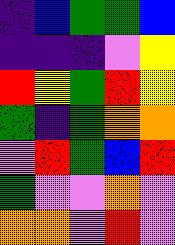[["indigo", "blue", "green", "green", "blue"], ["indigo", "indigo", "indigo", "violet", "yellow"], ["red", "yellow", "green", "red", "yellow"], ["green", "indigo", "green", "orange", "orange"], ["violet", "red", "green", "blue", "red"], ["green", "violet", "violet", "orange", "violet"], ["orange", "orange", "violet", "red", "violet"]]